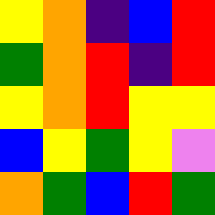[["yellow", "orange", "indigo", "blue", "red"], ["green", "orange", "red", "indigo", "red"], ["yellow", "orange", "red", "yellow", "yellow"], ["blue", "yellow", "green", "yellow", "violet"], ["orange", "green", "blue", "red", "green"]]